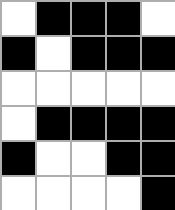[["white", "black", "black", "black", "white"], ["black", "white", "black", "black", "black"], ["white", "white", "white", "white", "white"], ["white", "black", "black", "black", "black"], ["black", "white", "white", "black", "black"], ["white", "white", "white", "white", "black"]]